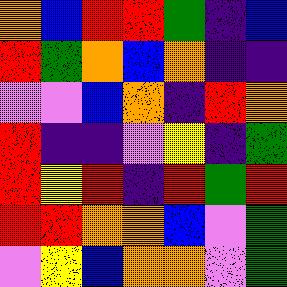[["orange", "blue", "red", "red", "green", "indigo", "blue"], ["red", "green", "orange", "blue", "orange", "indigo", "indigo"], ["violet", "violet", "blue", "orange", "indigo", "red", "orange"], ["red", "indigo", "indigo", "violet", "yellow", "indigo", "green"], ["red", "yellow", "red", "indigo", "red", "green", "red"], ["red", "red", "orange", "orange", "blue", "violet", "green"], ["violet", "yellow", "blue", "orange", "orange", "violet", "green"]]